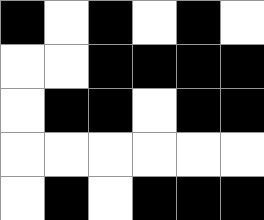[["black", "white", "black", "white", "black", "white"], ["white", "white", "black", "black", "black", "black"], ["white", "black", "black", "white", "black", "black"], ["white", "white", "white", "white", "white", "white"], ["white", "black", "white", "black", "black", "black"]]